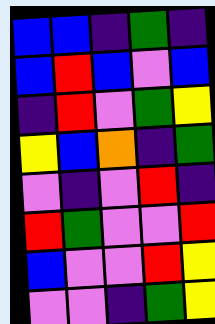[["blue", "blue", "indigo", "green", "indigo"], ["blue", "red", "blue", "violet", "blue"], ["indigo", "red", "violet", "green", "yellow"], ["yellow", "blue", "orange", "indigo", "green"], ["violet", "indigo", "violet", "red", "indigo"], ["red", "green", "violet", "violet", "red"], ["blue", "violet", "violet", "red", "yellow"], ["violet", "violet", "indigo", "green", "yellow"]]